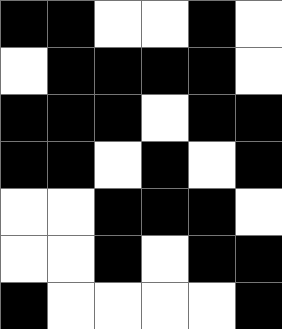[["black", "black", "white", "white", "black", "white"], ["white", "black", "black", "black", "black", "white"], ["black", "black", "black", "white", "black", "black"], ["black", "black", "white", "black", "white", "black"], ["white", "white", "black", "black", "black", "white"], ["white", "white", "black", "white", "black", "black"], ["black", "white", "white", "white", "white", "black"]]